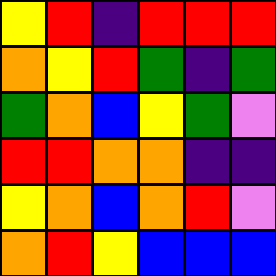[["yellow", "red", "indigo", "red", "red", "red"], ["orange", "yellow", "red", "green", "indigo", "green"], ["green", "orange", "blue", "yellow", "green", "violet"], ["red", "red", "orange", "orange", "indigo", "indigo"], ["yellow", "orange", "blue", "orange", "red", "violet"], ["orange", "red", "yellow", "blue", "blue", "blue"]]